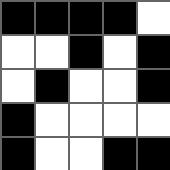[["black", "black", "black", "black", "white"], ["white", "white", "black", "white", "black"], ["white", "black", "white", "white", "black"], ["black", "white", "white", "white", "white"], ["black", "white", "white", "black", "black"]]